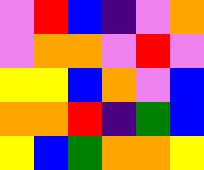[["violet", "red", "blue", "indigo", "violet", "orange"], ["violet", "orange", "orange", "violet", "red", "violet"], ["yellow", "yellow", "blue", "orange", "violet", "blue"], ["orange", "orange", "red", "indigo", "green", "blue"], ["yellow", "blue", "green", "orange", "orange", "yellow"]]